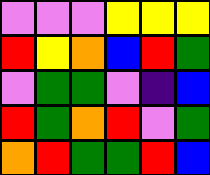[["violet", "violet", "violet", "yellow", "yellow", "yellow"], ["red", "yellow", "orange", "blue", "red", "green"], ["violet", "green", "green", "violet", "indigo", "blue"], ["red", "green", "orange", "red", "violet", "green"], ["orange", "red", "green", "green", "red", "blue"]]